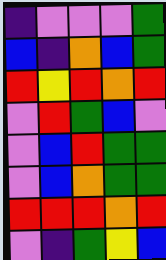[["indigo", "violet", "violet", "violet", "green"], ["blue", "indigo", "orange", "blue", "green"], ["red", "yellow", "red", "orange", "red"], ["violet", "red", "green", "blue", "violet"], ["violet", "blue", "red", "green", "green"], ["violet", "blue", "orange", "green", "green"], ["red", "red", "red", "orange", "red"], ["violet", "indigo", "green", "yellow", "blue"]]